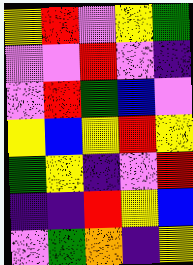[["yellow", "red", "violet", "yellow", "green"], ["violet", "violet", "red", "violet", "indigo"], ["violet", "red", "green", "blue", "violet"], ["yellow", "blue", "yellow", "red", "yellow"], ["green", "yellow", "indigo", "violet", "red"], ["indigo", "indigo", "red", "yellow", "blue"], ["violet", "green", "orange", "indigo", "yellow"]]